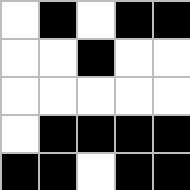[["white", "black", "white", "black", "black"], ["white", "white", "black", "white", "white"], ["white", "white", "white", "white", "white"], ["white", "black", "black", "black", "black"], ["black", "black", "white", "black", "black"]]